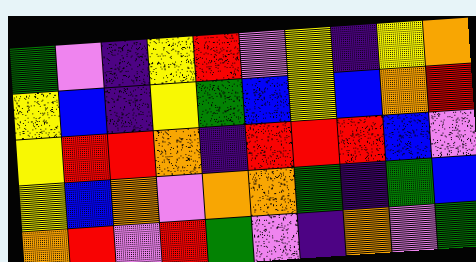[["green", "violet", "indigo", "yellow", "red", "violet", "yellow", "indigo", "yellow", "orange"], ["yellow", "blue", "indigo", "yellow", "green", "blue", "yellow", "blue", "orange", "red"], ["yellow", "red", "red", "orange", "indigo", "red", "red", "red", "blue", "violet"], ["yellow", "blue", "orange", "violet", "orange", "orange", "green", "indigo", "green", "blue"], ["orange", "red", "violet", "red", "green", "violet", "indigo", "orange", "violet", "green"]]